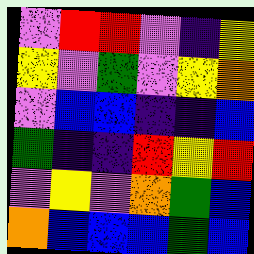[["violet", "red", "red", "violet", "indigo", "yellow"], ["yellow", "violet", "green", "violet", "yellow", "orange"], ["violet", "blue", "blue", "indigo", "indigo", "blue"], ["green", "indigo", "indigo", "red", "yellow", "red"], ["violet", "yellow", "violet", "orange", "green", "blue"], ["orange", "blue", "blue", "blue", "green", "blue"]]